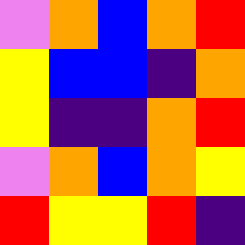[["violet", "orange", "blue", "orange", "red"], ["yellow", "blue", "blue", "indigo", "orange"], ["yellow", "indigo", "indigo", "orange", "red"], ["violet", "orange", "blue", "orange", "yellow"], ["red", "yellow", "yellow", "red", "indigo"]]